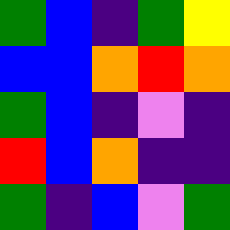[["green", "blue", "indigo", "green", "yellow"], ["blue", "blue", "orange", "red", "orange"], ["green", "blue", "indigo", "violet", "indigo"], ["red", "blue", "orange", "indigo", "indigo"], ["green", "indigo", "blue", "violet", "green"]]